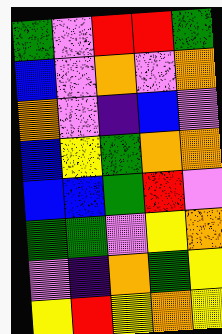[["green", "violet", "red", "red", "green"], ["blue", "violet", "orange", "violet", "orange"], ["orange", "violet", "indigo", "blue", "violet"], ["blue", "yellow", "green", "orange", "orange"], ["blue", "blue", "green", "red", "violet"], ["green", "green", "violet", "yellow", "orange"], ["violet", "indigo", "orange", "green", "yellow"], ["yellow", "red", "yellow", "orange", "yellow"]]